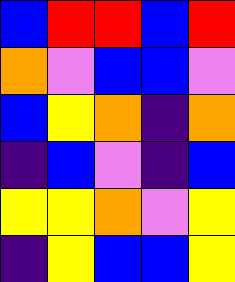[["blue", "red", "red", "blue", "red"], ["orange", "violet", "blue", "blue", "violet"], ["blue", "yellow", "orange", "indigo", "orange"], ["indigo", "blue", "violet", "indigo", "blue"], ["yellow", "yellow", "orange", "violet", "yellow"], ["indigo", "yellow", "blue", "blue", "yellow"]]